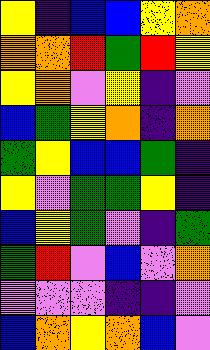[["yellow", "indigo", "blue", "blue", "yellow", "orange"], ["orange", "orange", "red", "green", "red", "yellow"], ["yellow", "orange", "violet", "yellow", "indigo", "violet"], ["blue", "green", "yellow", "orange", "indigo", "orange"], ["green", "yellow", "blue", "blue", "green", "indigo"], ["yellow", "violet", "green", "green", "yellow", "indigo"], ["blue", "yellow", "green", "violet", "indigo", "green"], ["green", "red", "violet", "blue", "violet", "orange"], ["violet", "violet", "violet", "indigo", "indigo", "violet"], ["blue", "orange", "yellow", "orange", "blue", "violet"]]